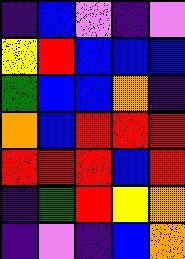[["indigo", "blue", "violet", "indigo", "violet"], ["yellow", "red", "blue", "blue", "blue"], ["green", "blue", "blue", "orange", "indigo"], ["orange", "blue", "red", "red", "red"], ["red", "red", "red", "blue", "red"], ["indigo", "green", "red", "yellow", "orange"], ["indigo", "violet", "indigo", "blue", "orange"]]